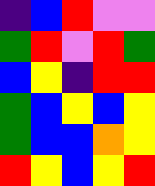[["indigo", "blue", "red", "violet", "violet"], ["green", "red", "violet", "red", "green"], ["blue", "yellow", "indigo", "red", "red"], ["green", "blue", "yellow", "blue", "yellow"], ["green", "blue", "blue", "orange", "yellow"], ["red", "yellow", "blue", "yellow", "red"]]